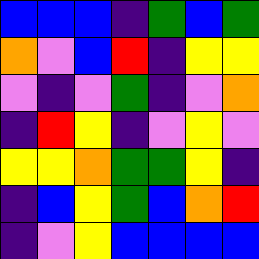[["blue", "blue", "blue", "indigo", "green", "blue", "green"], ["orange", "violet", "blue", "red", "indigo", "yellow", "yellow"], ["violet", "indigo", "violet", "green", "indigo", "violet", "orange"], ["indigo", "red", "yellow", "indigo", "violet", "yellow", "violet"], ["yellow", "yellow", "orange", "green", "green", "yellow", "indigo"], ["indigo", "blue", "yellow", "green", "blue", "orange", "red"], ["indigo", "violet", "yellow", "blue", "blue", "blue", "blue"]]